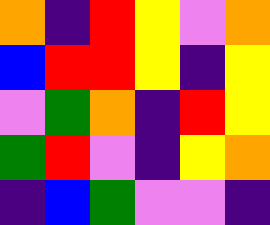[["orange", "indigo", "red", "yellow", "violet", "orange"], ["blue", "red", "red", "yellow", "indigo", "yellow"], ["violet", "green", "orange", "indigo", "red", "yellow"], ["green", "red", "violet", "indigo", "yellow", "orange"], ["indigo", "blue", "green", "violet", "violet", "indigo"]]